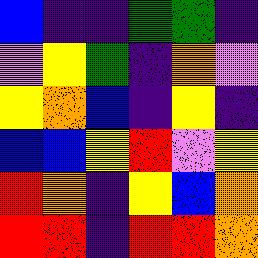[["blue", "indigo", "indigo", "green", "green", "indigo"], ["violet", "yellow", "green", "indigo", "orange", "violet"], ["yellow", "orange", "blue", "indigo", "yellow", "indigo"], ["blue", "blue", "yellow", "red", "violet", "yellow"], ["red", "orange", "indigo", "yellow", "blue", "orange"], ["red", "red", "indigo", "red", "red", "orange"]]